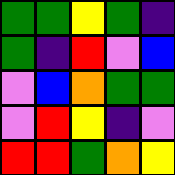[["green", "green", "yellow", "green", "indigo"], ["green", "indigo", "red", "violet", "blue"], ["violet", "blue", "orange", "green", "green"], ["violet", "red", "yellow", "indigo", "violet"], ["red", "red", "green", "orange", "yellow"]]